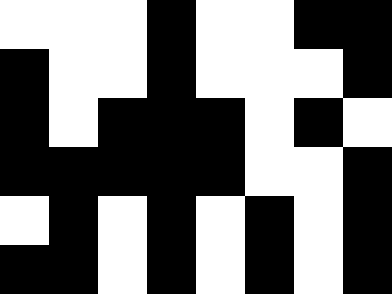[["white", "white", "white", "black", "white", "white", "black", "black"], ["black", "white", "white", "black", "white", "white", "white", "black"], ["black", "white", "black", "black", "black", "white", "black", "white"], ["black", "black", "black", "black", "black", "white", "white", "black"], ["white", "black", "white", "black", "white", "black", "white", "black"], ["black", "black", "white", "black", "white", "black", "white", "black"]]